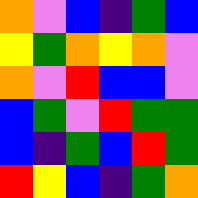[["orange", "violet", "blue", "indigo", "green", "blue"], ["yellow", "green", "orange", "yellow", "orange", "violet"], ["orange", "violet", "red", "blue", "blue", "violet"], ["blue", "green", "violet", "red", "green", "green"], ["blue", "indigo", "green", "blue", "red", "green"], ["red", "yellow", "blue", "indigo", "green", "orange"]]